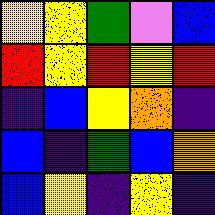[["yellow", "yellow", "green", "violet", "blue"], ["red", "yellow", "red", "yellow", "red"], ["indigo", "blue", "yellow", "orange", "indigo"], ["blue", "indigo", "green", "blue", "orange"], ["blue", "yellow", "indigo", "yellow", "indigo"]]